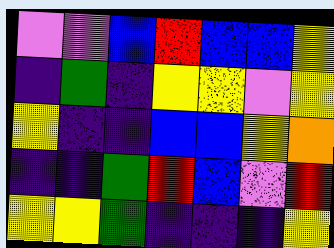[["violet", "violet", "blue", "red", "blue", "blue", "yellow"], ["indigo", "green", "indigo", "yellow", "yellow", "violet", "yellow"], ["yellow", "indigo", "indigo", "blue", "blue", "yellow", "orange"], ["indigo", "indigo", "green", "red", "blue", "violet", "red"], ["yellow", "yellow", "green", "indigo", "indigo", "indigo", "yellow"]]